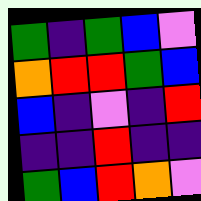[["green", "indigo", "green", "blue", "violet"], ["orange", "red", "red", "green", "blue"], ["blue", "indigo", "violet", "indigo", "red"], ["indigo", "indigo", "red", "indigo", "indigo"], ["green", "blue", "red", "orange", "violet"]]